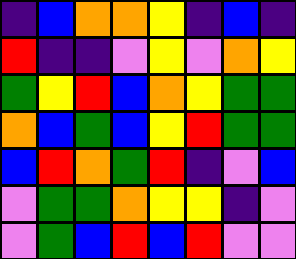[["indigo", "blue", "orange", "orange", "yellow", "indigo", "blue", "indigo"], ["red", "indigo", "indigo", "violet", "yellow", "violet", "orange", "yellow"], ["green", "yellow", "red", "blue", "orange", "yellow", "green", "green"], ["orange", "blue", "green", "blue", "yellow", "red", "green", "green"], ["blue", "red", "orange", "green", "red", "indigo", "violet", "blue"], ["violet", "green", "green", "orange", "yellow", "yellow", "indigo", "violet"], ["violet", "green", "blue", "red", "blue", "red", "violet", "violet"]]